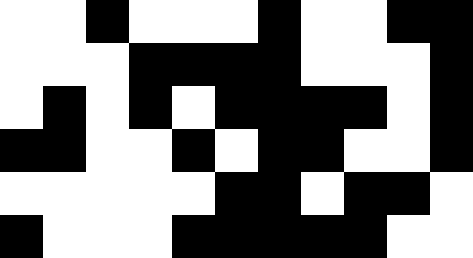[["white", "white", "black", "white", "white", "white", "black", "white", "white", "black", "black"], ["white", "white", "white", "black", "black", "black", "black", "white", "white", "white", "black"], ["white", "black", "white", "black", "white", "black", "black", "black", "black", "white", "black"], ["black", "black", "white", "white", "black", "white", "black", "black", "white", "white", "black"], ["white", "white", "white", "white", "white", "black", "black", "white", "black", "black", "white"], ["black", "white", "white", "white", "black", "black", "black", "black", "black", "white", "white"]]